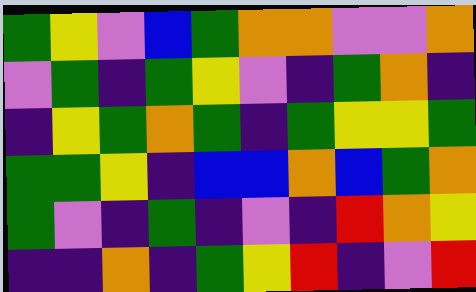[["green", "yellow", "violet", "blue", "green", "orange", "orange", "violet", "violet", "orange"], ["violet", "green", "indigo", "green", "yellow", "violet", "indigo", "green", "orange", "indigo"], ["indigo", "yellow", "green", "orange", "green", "indigo", "green", "yellow", "yellow", "green"], ["green", "green", "yellow", "indigo", "blue", "blue", "orange", "blue", "green", "orange"], ["green", "violet", "indigo", "green", "indigo", "violet", "indigo", "red", "orange", "yellow"], ["indigo", "indigo", "orange", "indigo", "green", "yellow", "red", "indigo", "violet", "red"]]